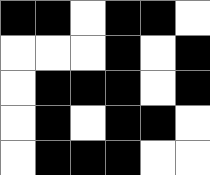[["black", "black", "white", "black", "black", "white"], ["white", "white", "white", "black", "white", "black"], ["white", "black", "black", "black", "white", "black"], ["white", "black", "white", "black", "black", "white"], ["white", "black", "black", "black", "white", "white"]]